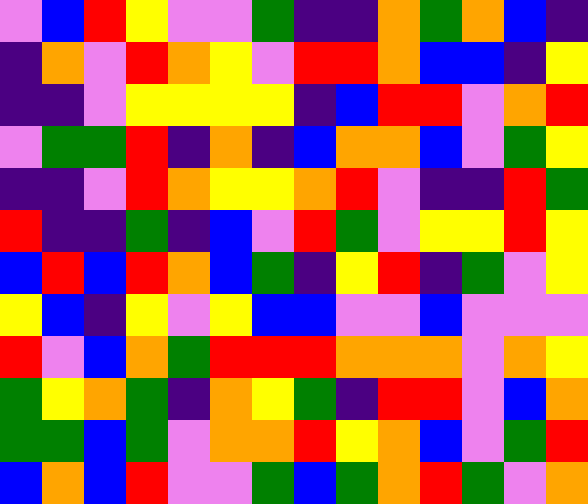[["violet", "blue", "red", "yellow", "violet", "violet", "green", "indigo", "indigo", "orange", "green", "orange", "blue", "indigo"], ["indigo", "orange", "violet", "red", "orange", "yellow", "violet", "red", "red", "orange", "blue", "blue", "indigo", "yellow"], ["indigo", "indigo", "violet", "yellow", "yellow", "yellow", "yellow", "indigo", "blue", "red", "red", "violet", "orange", "red"], ["violet", "green", "green", "red", "indigo", "orange", "indigo", "blue", "orange", "orange", "blue", "violet", "green", "yellow"], ["indigo", "indigo", "violet", "red", "orange", "yellow", "yellow", "orange", "red", "violet", "indigo", "indigo", "red", "green"], ["red", "indigo", "indigo", "green", "indigo", "blue", "violet", "red", "green", "violet", "yellow", "yellow", "red", "yellow"], ["blue", "red", "blue", "red", "orange", "blue", "green", "indigo", "yellow", "red", "indigo", "green", "violet", "yellow"], ["yellow", "blue", "indigo", "yellow", "violet", "yellow", "blue", "blue", "violet", "violet", "blue", "violet", "violet", "violet"], ["red", "violet", "blue", "orange", "green", "red", "red", "red", "orange", "orange", "orange", "violet", "orange", "yellow"], ["green", "yellow", "orange", "green", "indigo", "orange", "yellow", "green", "indigo", "red", "red", "violet", "blue", "orange"], ["green", "green", "blue", "green", "violet", "orange", "orange", "red", "yellow", "orange", "blue", "violet", "green", "red"], ["blue", "orange", "blue", "red", "violet", "violet", "green", "blue", "green", "orange", "red", "green", "violet", "orange"]]